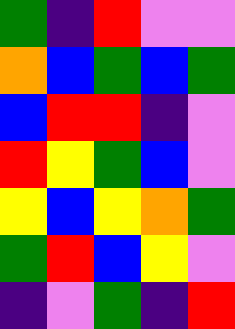[["green", "indigo", "red", "violet", "violet"], ["orange", "blue", "green", "blue", "green"], ["blue", "red", "red", "indigo", "violet"], ["red", "yellow", "green", "blue", "violet"], ["yellow", "blue", "yellow", "orange", "green"], ["green", "red", "blue", "yellow", "violet"], ["indigo", "violet", "green", "indigo", "red"]]